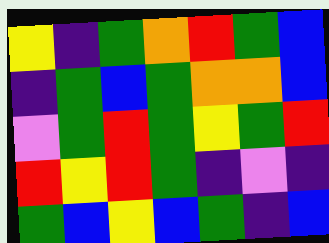[["yellow", "indigo", "green", "orange", "red", "green", "blue"], ["indigo", "green", "blue", "green", "orange", "orange", "blue"], ["violet", "green", "red", "green", "yellow", "green", "red"], ["red", "yellow", "red", "green", "indigo", "violet", "indigo"], ["green", "blue", "yellow", "blue", "green", "indigo", "blue"]]